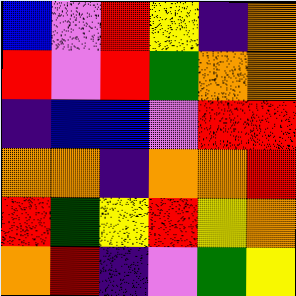[["blue", "violet", "red", "yellow", "indigo", "orange"], ["red", "violet", "red", "green", "orange", "orange"], ["indigo", "blue", "blue", "violet", "red", "red"], ["orange", "orange", "indigo", "orange", "orange", "red"], ["red", "green", "yellow", "red", "yellow", "orange"], ["orange", "red", "indigo", "violet", "green", "yellow"]]